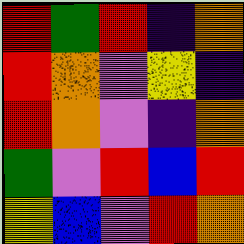[["red", "green", "red", "indigo", "orange"], ["red", "orange", "violet", "yellow", "indigo"], ["red", "orange", "violet", "indigo", "orange"], ["green", "violet", "red", "blue", "red"], ["yellow", "blue", "violet", "red", "orange"]]